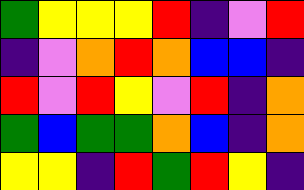[["green", "yellow", "yellow", "yellow", "red", "indigo", "violet", "red"], ["indigo", "violet", "orange", "red", "orange", "blue", "blue", "indigo"], ["red", "violet", "red", "yellow", "violet", "red", "indigo", "orange"], ["green", "blue", "green", "green", "orange", "blue", "indigo", "orange"], ["yellow", "yellow", "indigo", "red", "green", "red", "yellow", "indigo"]]